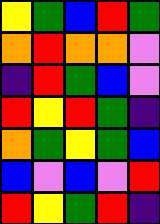[["yellow", "green", "blue", "red", "green"], ["orange", "red", "orange", "orange", "violet"], ["indigo", "red", "green", "blue", "violet"], ["red", "yellow", "red", "green", "indigo"], ["orange", "green", "yellow", "green", "blue"], ["blue", "violet", "blue", "violet", "red"], ["red", "yellow", "green", "red", "indigo"]]